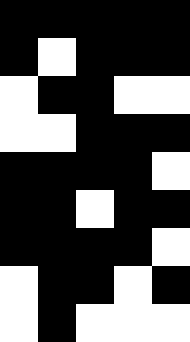[["black", "black", "black", "black", "black"], ["black", "white", "black", "black", "black"], ["white", "black", "black", "white", "white"], ["white", "white", "black", "black", "black"], ["black", "black", "black", "black", "white"], ["black", "black", "white", "black", "black"], ["black", "black", "black", "black", "white"], ["white", "black", "black", "white", "black"], ["white", "black", "white", "white", "white"]]